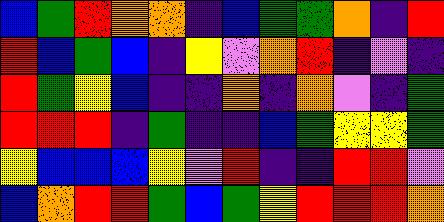[["blue", "green", "red", "orange", "orange", "indigo", "blue", "green", "green", "orange", "indigo", "red"], ["red", "blue", "green", "blue", "indigo", "yellow", "violet", "orange", "red", "indigo", "violet", "indigo"], ["red", "green", "yellow", "blue", "indigo", "indigo", "orange", "indigo", "orange", "violet", "indigo", "green"], ["red", "red", "red", "indigo", "green", "indigo", "indigo", "blue", "green", "yellow", "yellow", "green"], ["yellow", "blue", "blue", "blue", "yellow", "violet", "red", "indigo", "indigo", "red", "red", "violet"], ["blue", "orange", "red", "red", "green", "blue", "green", "yellow", "red", "red", "red", "orange"]]